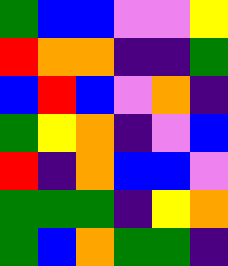[["green", "blue", "blue", "violet", "violet", "yellow"], ["red", "orange", "orange", "indigo", "indigo", "green"], ["blue", "red", "blue", "violet", "orange", "indigo"], ["green", "yellow", "orange", "indigo", "violet", "blue"], ["red", "indigo", "orange", "blue", "blue", "violet"], ["green", "green", "green", "indigo", "yellow", "orange"], ["green", "blue", "orange", "green", "green", "indigo"]]